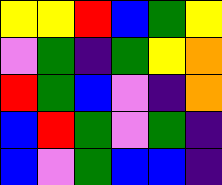[["yellow", "yellow", "red", "blue", "green", "yellow"], ["violet", "green", "indigo", "green", "yellow", "orange"], ["red", "green", "blue", "violet", "indigo", "orange"], ["blue", "red", "green", "violet", "green", "indigo"], ["blue", "violet", "green", "blue", "blue", "indigo"]]